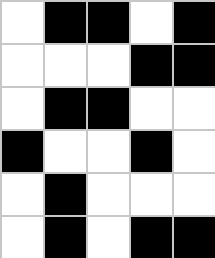[["white", "black", "black", "white", "black"], ["white", "white", "white", "black", "black"], ["white", "black", "black", "white", "white"], ["black", "white", "white", "black", "white"], ["white", "black", "white", "white", "white"], ["white", "black", "white", "black", "black"]]